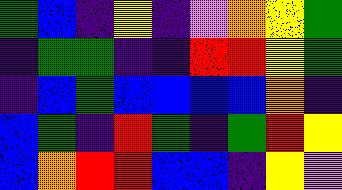[["green", "blue", "indigo", "yellow", "indigo", "violet", "orange", "yellow", "green"], ["indigo", "green", "green", "indigo", "indigo", "red", "red", "yellow", "green"], ["indigo", "blue", "green", "blue", "blue", "blue", "blue", "orange", "indigo"], ["blue", "green", "indigo", "red", "green", "indigo", "green", "red", "yellow"], ["blue", "orange", "red", "red", "blue", "blue", "indigo", "yellow", "violet"]]